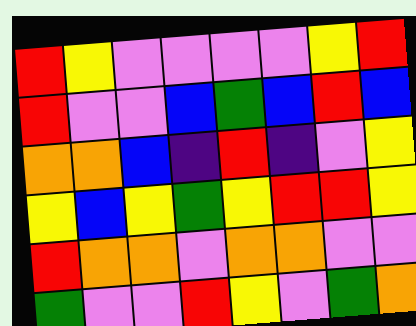[["red", "yellow", "violet", "violet", "violet", "violet", "yellow", "red"], ["red", "violet", "violet", "blue", "green", "blue", "red", "blue"], ["orange", "orange", "blue", "indigo", "red", "indigo", "violet", "yellow"], ["yellow", "blue", "yellow", "green", "yellow", "red", "red", "yellow"], ["red", "orange", "orange", "violet", "orange", "orange", "violet", "violet"], ["green", "violet", "violet", "red", "yellow", "violet", "green", "orange"]]